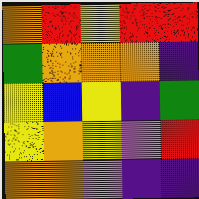[["orange", "red", "yellow", "red", "red"], ["green", "orange", "orange", "orange", "indigo"], ["yellow", "blue", "yellow", "indigo", "green"], ["yellow", "orange", "yellow", "violet", "red"], ["orange", "orange", "violet", "indigo", "indigo"]]